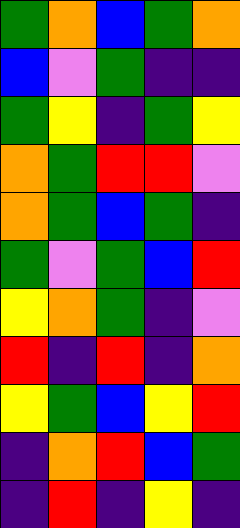[["green", "orange", "blue", "green", "orange"], ["blue", "violet", "green", "indigo", "indigo"], ["green", "yellow", "indigo", "green", "yellow"], ["orange", "green", "red", "red", "violet"], ["orange", "green", "blue", "green", "indigo"], ["green", "violet", "green", "blue", "red"], ["yellow", "orange", "green", "indigo", "violet"], ["red", "indigo", "red", "indigo", "orange"], ["yellow", "green", "blue", "yellow", "red"], ["indigo", "orange", "red", "blue", "green"], ["indigo", "red", "indigo", "yellow", "indigo"]]